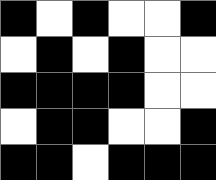[["black", "white", "black", "white", "white", "black"], ["white", "black", "white", "black", "white", "white"], ["black", "black", "black", "black", "white", "white"], ["white", "black", "black", "white", "white", "black"], ["black", "black", "white", "black", "black", "black"]]